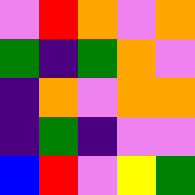[["violet", "red", "orange", "violet", "orange"], ["green", "indigo", "green", "orange", "violet"], ["indigo", "orange", "violet", "orange", "orange"], ["indigo", "green", "indigo", "violet", "violet"], ["blue", "red", "violet", "yellow", "green"]]